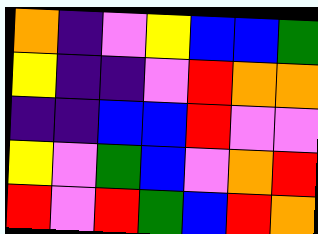[["orange", "indigo", "violet", "yellow", "blue", "blue", "green"], ["yellow", "indigo", "indigo", "violet", "red", "orange", "orange"], ["indigo", "indigo", "blue", "blue", "red", "violet", "violet"], ["yellow", "violet", "green", "blue", "violet", "orange", "red"], ["red", "violet", "red", "green", "blue", "red", "orange"]]